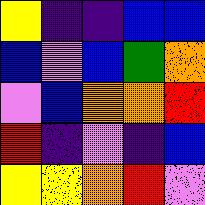[["yellow", "indigo", "indigo", "blue", "blue"], ["blue", "violet", "blue", "green", "orange"], ["violet", "blue", "orange", "orange", "red"], ["red", "indigo", "violet", "indigo", "blue"], ["yellow", "yellow", "orange", "red", "violet"]]